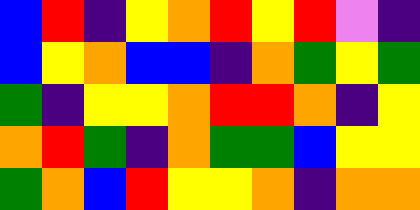[["blue", "red", "indigo", "yellow", "orange", "red", "yellow", "red", "violet", "indigo"], ["blue", "yellow", "orange", "blue", "blue", "indigo", "orange", "green", "yellow", "green"], ["green", "indigo", "yellow", "yellow", "orange", "red", "red", "orange", "indigo", "yellow"], ["orange", "red", "green", "indigo", "orange", "green", "green", "blue", "yellow", "yellow"], ["green", "orange", "blue", "red", "yellow", "yellow", "orange", "indigo", "orange", "orange"]]